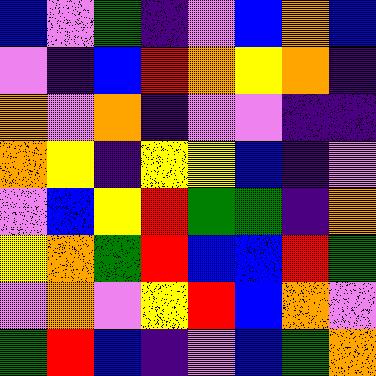[["blue", "violet", "green", "indigo", "violet", "blue", "orange", "blue"], ["violet", "indigo", "blue", "red", "orange", "yellow", "orange", "indigo"], ["orange", "violet", "orange", "indigo", "violet", "violet", "indigo", "indigo"], ["orange", "yellow", "indigo", "yellow", "yellow", "blue", "indigo", "violet"], ["violet", "blue", "yellow", "red", "green", "green", "indigo", "orange"], ["yellow", "orange", "green", "red", "blue", "blue", "red", "green"], ["violet", "orange", "violet", "yellow", "red", "blue", "orange", "violet"], ["green", "red", "blue", "indigo", "violet", "blue", "green", "orange"]]